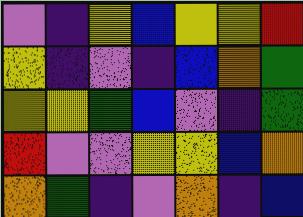[["violet", "indigo", "yellow", "blue", "yellow", "yellow", "red"], ["yellow", "indigo", "violet", "indigo", "blue", "orange", "green"], ["yellow", "yellow", "green", "blue", "violet", "indigo", "green"], ["red", "violet", "violet", "yellow", "yellow", "blue", "orange"], ["orange", "green", "indigo", "violet", "orange", "indigo", "blue"]]